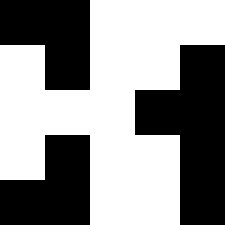[["black", "black", "white", "white", "white"], ["white", "black", "white", "white", "black"], ["white", "white", "white", "black", "black"], ["white", "black", "white", "white", "black"], ["black", "black", "white", "white", "black"]]